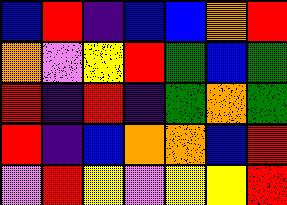[["blue", "red", "indigo", "blue", "blue", "orange", "red"], ["orange", "violet", "yellow", "red", "green", "blue", "green"], ["red", "indigo", "red", "indigo", "green", "orange", "green"], ["red", "indigo", "blue", "orange", "orange", "blue", "red"], ["violet", "red", "yellow", "violet", "yellow", "yellow", "red"]]